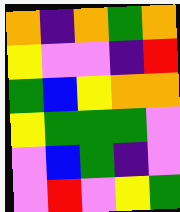[["orange", "indigo", "orange", "green", "orange"], ["yellow", "violet", "violet", "indigo", "red"], ["green", "blue", "yellow", "orange", "orange"], ["yellow", "green", "green", "green", "violet"], ["violet", "blue", "green", "indigo", "violet"], ["violet", "red", "violet", "yellow", "green"]]